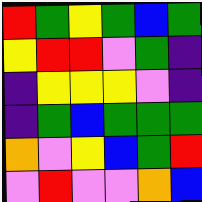[["red", "green", "yellow", "green", "blue", "green"], ["yellow", "red", "red", "violet", "green", "indigo"], ["indigo", "yellow", "yellow", "yellow", "violet", "indigo"], ["indigo", "green", "blue", "green", "green", "green"], ["orange", "violet", "yellow", "blue", "green", "red"], ["violet", "red", "violet", "violet", "orange", "blue"]]